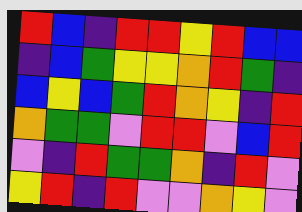[["red", "blue", "indigo", "red", "red", "yellow", "red", "blue", "blue"], ["indigo", "blue", "green", "yellow", "yellow", "orange", "red", "green", "indigo"], ["blue", "yellow", "blue", "green", "red", "orange", "yellow", "indigo", "red"], ["orange", "green", "green", "violet", "red", "red", "violet", "blue", "red"], ["violet", "indigo", "red", "green", "green", "orange", "indigo", "red", "violet"], ["yellow", "red", "indigo", "red", "violet", "violet", "orange", "yellow", "violet"]]